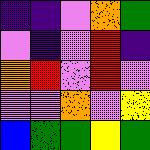[["indigo", "indigo", "violet", "orange", "green"], ["violet", "indigo", "violet", "red", "indigo"], ["orange", "red", "violet", "red", "violet"], ["violet", "violet", "orange", "violet", "yellow"], ["blue", "green", "green", "yellow", "green"]]